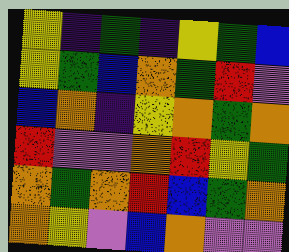[["yellow", "indigo", "green", "indigo", "yellow", "green", "blue"], ["yellow", "green", "blue", "orange", "green", "red", "violet"], ["blue", "orange", "indigo", "yellow", "orange", "green", "orange"], ["red", "violet", "violet", "orange", "red", "yellow", "green"], ["orange", "green", "orange", "red", "blue", "green", "orange"], ["orange", "yellow", "violet", "blue", "orange", "violet", "violet"]]